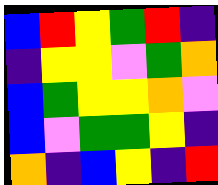[["blue", "red", "yellow", "green", "red", "indigo"], ["indigo", "yellow", "yellow", "violet", "green", "orange"], ["blue", "green", "yellow", "yellow", "orange", "violet"], ["blue", "violet", "green", "green", "yellow", "indigo"], ["orange", "indigo", "blue", "yellow", "indigo", "red"]]